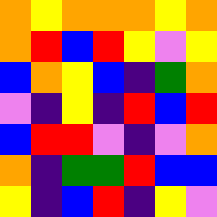[["orange", "yellow", "orange", "orange", "orange", "yellow", "orange"], ["orange", "red", "blue", "red", "yellow", "violet", "yellow"], ["blue", "orange", "yellow", "blue", "indigo", "green", "orange"], ["violet", "indigo", "yellow", "indigo", "red", "blue", "red"], ["blue", "red", "red", "violet", "indigo", "violet", "orange"], ["orange", "indigo", "green", "green", "red", "blue", "blue"], ["yellow", "indigo", "blue", "red", "indigo", "yellow", "violet"]]